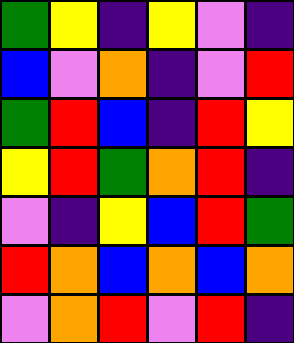[["green", "yellow", "indigo", "yellow", "violet", "indigo"], ["blue", "violet", "orange", "indigo", "violet", "red"], ["green", "red", "blue", "indigo", "red", "yellow"], ["yellow", "red", "green", "orange", "red", "indigo"], ["violet", "indigo", "yellow", "blue", "red", "green"], ["red", "orange", "blue", "orange", "blue", "orange"], ["violet", "orange", "red", "violet", "red", "indigo"]]